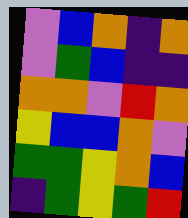[["violet", "blue", "orange", "indigo", "orange"], ["violet", "green", "blue", "indigo", "indigo"], ["orange", "orange", "violet", "red", "orange"], ["yellow", "blue", "blue", "orange", "violet"], ["green", "green", "yellow", "orange", "blue"], ["indigo", "green", "yellow", "green", "red"]]